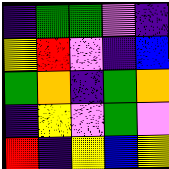[["indigo", "green", "green", "violet", "indigo"], ["yellow", "red", "violet", "indigo", "blue"], ["green", "orange", "indigo", "green", "orange"], ["indigo", "yellow", "violet", "green", "violet"], ["red", "indigo", "yellow", "blue", "yellow"]]